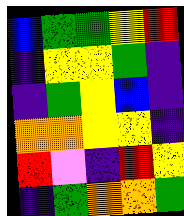[["blue", "green", "green", "yellow", "red"], ["indigo", "yellow", "yellow", "green", "indigo"], ["indigo", "green", "yellow", "blue", "indigo"], ["orange", "orange", "yellow", "yellow", "indigo"], ["red", "violet", "indigo", "red", "yellow"], ["indigo", "green", "orange", "orange", "green"]]